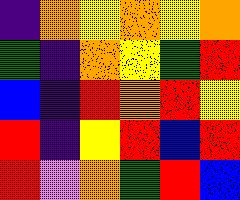[["indigo", "orange", "yellow", "orange", "yellow", "orange"], ["green", "indigo", "orange", "yellow", "green", "red"], ["blue", "indigo", "red", "orange", "red", "yellow"], ["red", "indigo", "yellow", "red", "blue", "red"], ["red", "violet", "orange", "green", "red", "blue"]]